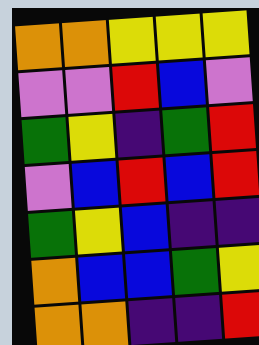[["orange", "orange", "yellow", "yellow", "yellow"], ["violet", "violet", "red", "blue", "violet"], ["green", "yellow", "indigo", "green", "red"], ["violet", "blue", "red", "blue", "red"], ["green", "yellow", "blue", "indigo", "indigo"], ["orange", "blue", "blue", "green", "yellow"], ["orange", "orange", "indigo", "indigo", "red"]]